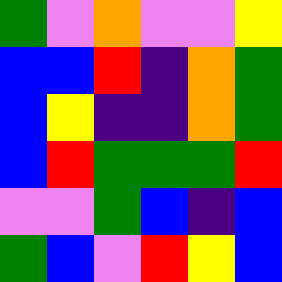[["green", "violet", "orange", "violet", "violet", "yellow"], ["blue", "blue", "red", "indigo", "orange", "green"], ["blue", "yellow", "indigo", "indigo", "orange", "green"], ["blue", "red", "green", "green", "green", "red"], ["violet", "violet", "green", "blue", "indigo", "blue"], ["green", "blue", "violet", "red", "yellow", "blue"]]